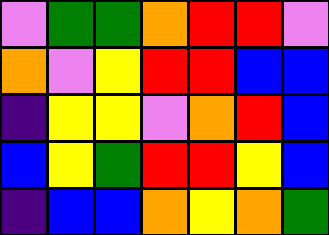[["violet", "green", "green", "orange", "red", "red", "violet"], ["orange", "violet", "yellow", "red", "red", "blue", "blue"], ["indigo", "yellow", "yellow", "violet", "orange", "red", "blue"], ["blue", "yellow", "green", "red", "red", "yellow", "blue"], ["indigo", "blue", "blue", "orange", "yellow", "orange", "green"]]